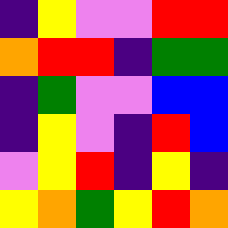[["indigo", "yellow", "violet", "violet", "red", "red"], ["orange", "red", "red", "indigo", "green", "green"], ["indigo", "green", "violet", "violet", "blue", "blue"], ["indigo", "yellow", "violet", "indigo", "red", "blue"], ["violet", "yellow", "red", "indigo", "yellow", "indigo"], ["yellow", "orange", "green", "yellow", "red", "orange"]]